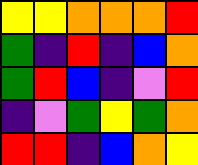[["yellow", "yellow", "orange", "orange", "orange", "red"], ["green", "indigo", "red", "indigo", "blue", "orange"], ["green", "red", "blue", "indigo", "violet", "red"], ["indigo", "violet", "green", "yellow", "green", "orange"], ["red", "red", "indigo", "blue", "orange", "yellow"]]